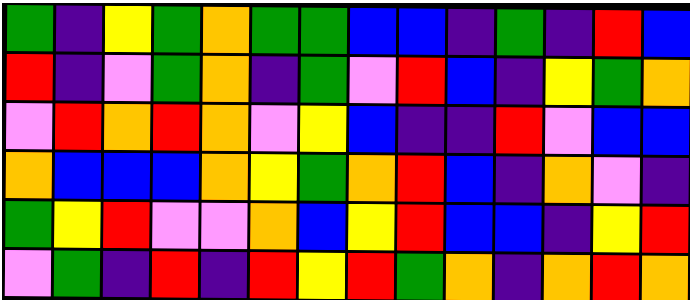[["green", "indigo", "yellow", "green", "orange", "green", "green", "blue", "blue", "indigo", "green", "indigo", "red", "blue"], ["red", "indigo", "violet", "green", "orange", "indigo", "green", "violet", "red", "blue", "indigo", "yellow", "green", "orange"], ["violet", "red", "orange", "red", "orange", "violet", "yellow", "blue", "indigo", "indigo", "red", "violet", "blue", "blue"], ["orange", "blue", "blue", "blue", "orange", "yellow", "green", "orange", "red", "blue", "indigo", "orange", "violet", "indigo"], ["green", "yellow", "red", "violet", "violet", "orange", "blue", "yellow", "red", "blue", "blue", "indigo", "yellow", "red"], ["violet", "green", "indigo", "red", "indigo", "red", "yellow", "red", "green", "orange", "indigo", "orange", "red", "orange"]]